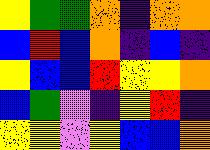[["yellow", "green", "green", "orange", "indigo", "orange", "orange"], ["blue", "red", "blue", "orange", "indigo", "blue", "indigo"], ["yellow", "blue", "blue", "red", "yellow", "yellow", "orange"], ["blue", "green", "violet", "indigo", "yellow", "red", "indigo"], ["yellow", "yellow", "violet", "yellow", "blue", "blue", "orange"]]